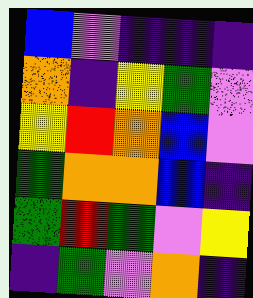[["blue", "violet", "indigo", "indigo", "indigo"], ["orange", "indigo", "yellow", "green", "violet"], ["yellow", "red", "orange", "blue", "violet"], ["green", "orange", "orange", "blue", "indigo"], ["green", "red", "green", "violet", "yellow"], ["indigo", "green", "violet", "orange", "indigo"]]